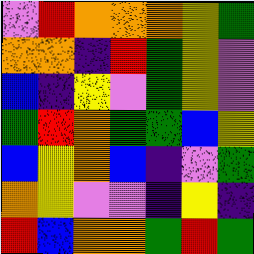[["violet", "red", "orange", "orange", "orange", "yellow", "green"], ["orange", "orange", "indigo", "red", "green", "yellow", "violet"], ["blue", "indigo", "yellow", "violet", "green", "yellow", "violet"], ["green", "red", "orange", "green", "green", "blue", "yellow"], ["blue", "yellow", "orange", "blue", "indigo", "violet", "green"], ["orange", "yellow", "violet", "violet", "indigo", "yellow", "indigo"], ["red", "blue", "orange", "orange", "green", "red", "green"]]